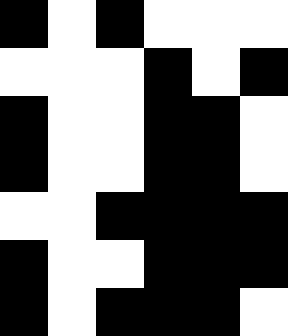[["black", "white", "black", "white", "white", "white"], ["white", "white", "white", "black", "white", "black"], ["black", "white", "white", "black", "black", "white"], ["black", "white", "white", "black", "black", "white"], ["white", "white", "black", "black", "black", "black"], ["black", "white", "white", "black", "black", "black"], ["black", "white", "black", "black", "black", "white"]]